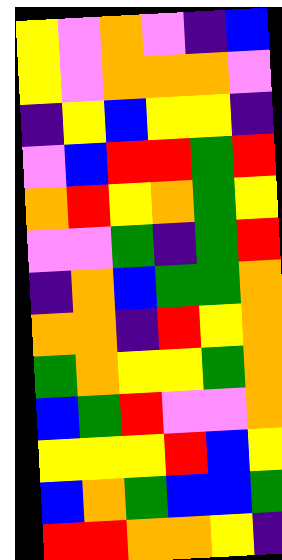[["yellow", "violet", "orange", "violet", "indigo", "blue"], ["yellow", "violet", "orange", "orange", "orange", "violet"], ["indigo", "yellow", "blue", "yellow", "yellow", "indigo"], ["violet", "blue", "red", "red", "green", "red"], ["orange", "red", "yellow", "orange", "green", "yellow"], ["violet", "violet", "green", "indigo", "green", "red"], ["indigo", "orange", "blue", "green", "green", "orange"], ["orange", "orange", "indigo", "red", "yellow", "orange"], ["green", "orange", "yellow", "yellow", "green", "orange"], ["blue", "green", "red", "violet", "violet", "orange"], ["yellow", "yellow", "yellow", "red", "blue", "yellow"], ["blue", "orange", "green", "blue", "blue", "green"], ["red", "red", "orange", "orange", "yellow", "indigo"]]